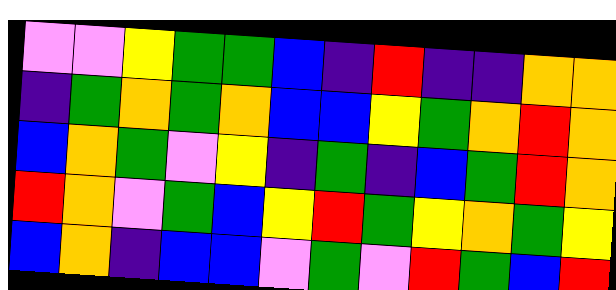[["violet", "violet", "yellow", "green", "green", "blue", "indigo", "red", "indigo", "indigo", "orange", "orange"], ["indigo", "green", "orange", "green", "orange", "blue", "blue", "yellow", "green", "orange", "red", "orange"], ["blue", "orange", "green", "violet", "yellow", "indigo", "green", "indigo", "blue", "green", "red", "orange"], ["red", "orange", "violet", "green", "blue", "yellow", "red", "green", "yellow", "orange", "green", "yellow"], ["blue", "orange", "indigo", "blue", "blue", "violet", "green", "violet", "red", "green", "blue", "red"]]